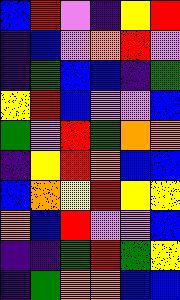[["blue", "red", "violet", "indigo", "yellow", "red"], ["indigo", "blue", "violet", "orange", "red", "violet"], ["indigo", "green", "blue", "blue", "indigo", "green"], ["yellow", "red", "blue", "violet", "violet", "blue"], ["green", "violet", "red", "green", "orange", "orange"], ["indigo", "yellow", "red", "orange", "blue", "blue"], ["blue", "orange", "yellow", "red", "yellow", "yellow"], ["orange", "blue", "red", "violet", "violet", "blue"], ["indigo", "indigo", "green", "red", "green", "yellow"], ["indigo", "green", "orange", "orange", "blue", "blue"]]